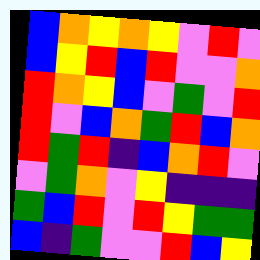[["blue", "orange", "yellow", "orange", "yellow", "violet", "red", "violet"], ["blue", "yellow", "red", "blue", "red", "violet", "violet", "orange"], ["red", "orange", "yellow", "blue", "violet", "green", "violet", "red"], ["red", "violet", "blue", "orange", "green", "red", "blue", "orange"], ["red", "green", "red", "indigo", "blue", "orange", "red", "violet"], ["violet", "green", "orange", "violet", "yellow", "indigo", "indigo", "indigo"], ["green", "blue", "red", "violet", "red", "yellow", "green", "green"], ["blue", "indigo", "green", "violet", "violet", "red", "blue", "yellow"]]